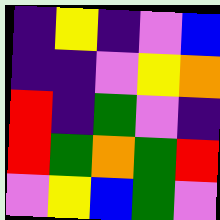[["indigo", "yellow", "indigo", "violet", "blue"], ["indigo", "indigo", "violet", "yellow", "orange"], ["red", "indigo", "green", "violet", "indigo"], ["red", "green", "orange", "green", "red"], ["violet", "yellow", "blue", "green", "violet"]]